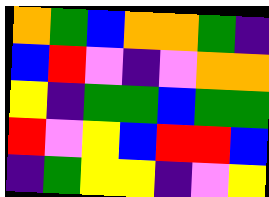[["orange", "green", "blue", "orange", "orange", "green", "indigo"], ["blue", "red", "violet", "indigo", "violet", "orange", "orange"], ["yellow", "indigo", "green", "green", "blue", "green", "green"], ["red", "violet", "yellow", "blue", "red", "red", "blue"], ["indigo", "green", "yellow", "yellow", "indigo", "violet", "yellow"]]